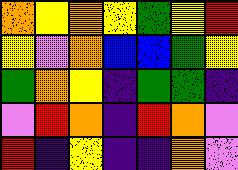[["orange", "yellow", "orange", "yellow", "green", "yellow", "red"], ["yellow", "violet", "orange", "blue", "blue", "green", "yellow"], ["green", "orange", "yellow", "indigo", "green", "green", "indigo"], ["violet", "red", "orange", "indigo", "red", "orange", "violet"], ["red", "indigo", "yellow", "indigo", "indigo", "orange", "violet"]]